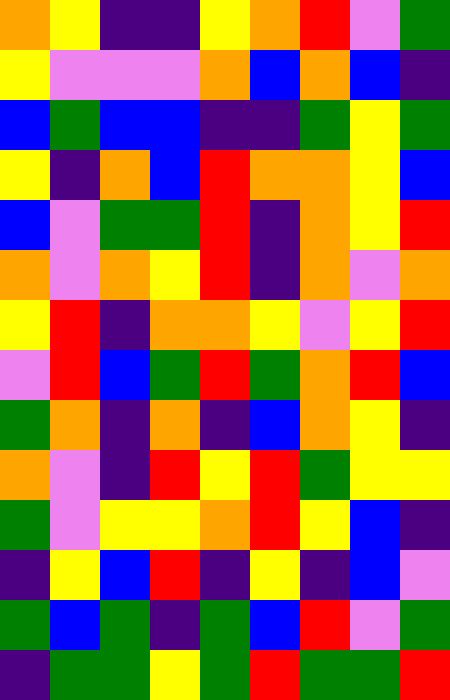[["orange", "yellow", "indigo", "indigo", "yellow", "orange", "red", "violet", "green"], ["yellow", "violet", "violet", "violet", "orange", "blue", "orange", "blue", "indigo"], ["blue", "green", "blue", "blue", "indigo", "indigo", "green", "yellow", "green"], ["yellow", "indigo", "orange", "blue", "red", "orange", "orange", "yellow", "blue"], ["blue", "violet", "green", "green", "red", "indigo", "orange", "yellow", "red"], ["orange", "violet", "orange", "yellow", "red", "indigo", "orange", "violet", "orange"], ["yellow", "red", "indigo", "orange", "orange", "yellow", "violet", "yellow", "red"], ["violet", "red", "blue", "green", "red", "green", "orange", "red", "blue"], ["green", "orange", "indigo", "orange", "indigo", "blue", "orange", "yellow", "indigo"], ["orange", "violet", "indigo", "red", "yellow", "red", "green", "yellow", "yellow"], ["green", "violet", "yellow", "yellow", "orange", "red", "yellow", "blue", "indigo"], ["indigo", "yellow", "blue", "red", "indigo", "yellow", "indigo", "blue", "violet"], ["green", "blue", "green", "indigo", "green", "blue", "red", "violet", "green"], ["indigo", "green", "green", "yellow", "green", "red", "green", "green", "red"]]